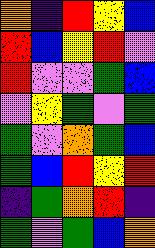[["orange", "indigo", "red", "yellow", "blue"], ["red", "blue", "yellow", "red", "violet"], ["red", "violet", "violet", "green", "blue"], ["violet", "yellow", "green", "violet", "green"], ["green", "violet", "orange", "green", "blue"], ["green", "blue", "red", "yellow", "red"], ["indigo", "green", "orange", "red", "indigo"], ["green", "violet", "green", "blue", "orange"]]